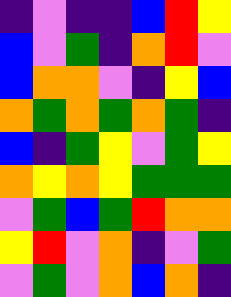[["indigo", "violet", "indigo", "indigo", "blue", "red", "yellow"], ["blue", "violet", "green", "indigo", "orange", "red", "violet"], ["blue", "orange", "orange", "violet", "indigo", "yellow", "blue"], ["orange", "green", "orange", "green", "orange", "green", "indigo"], ["blue", "indigo", "green", "yellow", "violet", "green", "yellow"], ["orange", "yellow", "orange", "yellow", "green", "green", "green"], ["violet", "green", "blue", "green", "red", "orange", "orange"], ["yellow", "red", "violet", "orange", "indigo", "violet", "green"], ["violet", "green", "violet", "orange", "blue", "orange", "indigo"]]